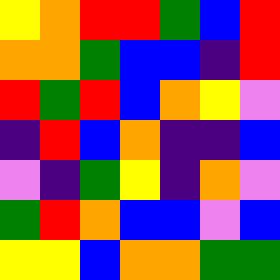[["yellow", "orange", "red", "red", "green", "blue", "red"], ["orange", "orange", "green", "blue", "blue", "indigo", "red"], ["red", "green", "red", "blue", "orange", "yellow", "violet"], ["indigo", "red", "blue", "orange", "indigo", "indigo", "blue"], ["violet", "indigo", "green", "yellow", "indigo", "orange", "violet"], ["green", "red", "orange", "blue", "blue", "violet", "blue"], ["yellow", "yellow", "blue", "orange", "orange", "green", "green"]]